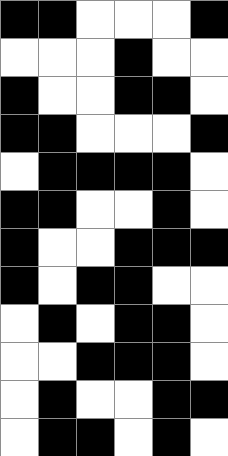[["black", "black", "white", "white", "white", "black"], ["white", "white", "white", "black", "white", "white"], ["black", "white", "white", "black", "black", "white"], ["black", "black", "white", "white", "white", "black"], ["white", "black", "black", "black", "black", "white"], ["black", "black", "white", "white", "black", "white"], ["black", "white", "white", "black", "black", "black"], ["black", "white", "black", "black", "white", "white"], ["white", "black", "white", "black", "black", "white"], ["white", "white", "black", "black", "black", "white"], ["white", "black", "white", "white", "black", "black"], ["white", "black", "black", "white", "black", "white"]]